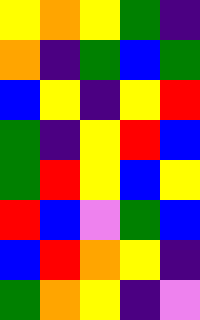[["yellow", "orange", "yellow", "green", "indigo"], ["orange", "indigo", "green", "blue", "green"], ["blue", "yellow", "indigo", "yellow", "red"], ["green", "indigo", "yellow", "red", "blue"], ["green", "red", "yellow", "blue", "yellow"], ["red", "blue", "violet", "green", "blue"], ["blue", "red", "orange", "yellow", "indigo"], ["green", "orange", "yellow", "indigo", "violet"]]